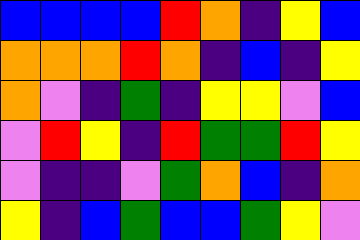[["blue", "blue", "blue", "blue", "red", "orange", "indigo", "yellow", "blue"], ["orange", "orange", "orange", "red", "orange", "indigo", "blue", "indigo", "yellow"], ["orange", "violet", "indigo", "green", "indigo", "yellow", "yellow", "violet", "blue"], ["violet", "red", "yellow", "indigo", "red", "green", "green", "red", "yellow"], ["violet", "indigo", "indigo", "violet", "green", "orange", "blue", "indigo", "orange"], ["yellow", "indigo", "blue", "green", "blue", "blue", "green", "yellow", "violet"]]